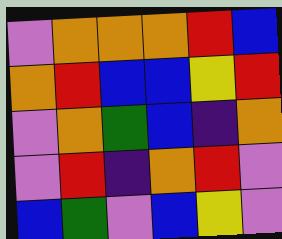[["violet", "orange", "orange", "orange", "red", "blue"], ["orange", "red", "blue", "blue", "yellow", "red"], ["violet", "orange", "green", "blue", "indigo", "orange"], ["violet", "red", "indigo", "orange", "red", "violet"], ["blue", "green", "violet", "blue", "yellow", "violet"]]